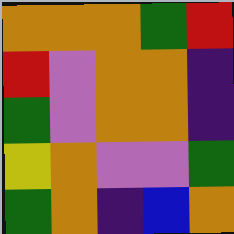[["orange", "orange", "orange", "green", "red"], ["red", "violet", "orange", "orange", "indigo"], ["green", "violet", "orange", "orange", "indigo"], ["yellow", "orange", "violet", "violet", "green"], ["green", "orange", "indigo", "blue", "orange"]]